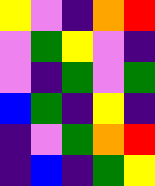[["yellow", "violet", "indigo", "orange", "red"], ["violet", "green", "yellow", "violet", "indigo"], ["violet", "indigo", "green", "violet", "green"], ["blue", "green", "indigo", "yellow", "indigo"], ["indigo", "violet", "green", "orange", "red"], ["indigo", "blue", "indigo", "green", "yellow"]]